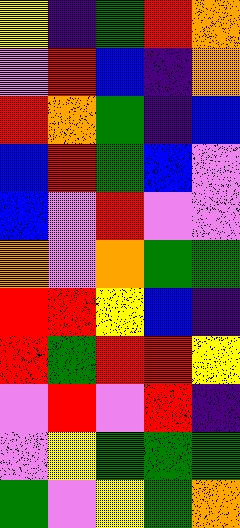[["yellow", "indigo", "green", "red", "orange"], ["violet", "red", "blue", "indigo", "orange"], ["red", "orange", "green", "indigo", "blue"], ["blue", "red", "green", "blue", "violet"], ["blue", "violet", "red", "violet", "violet"], ["orange", "violet", "orange", "green", "green"], ["red", "red", "yellow", "blue", "indigo"], ["red", "green", "red", "red", "yellow"], ["violet", "red", "violet", "red", "indigo"], ["violet", "yellow", "green", "green", "green"], ["green", "violet", "yellow", "green", "orange"]]